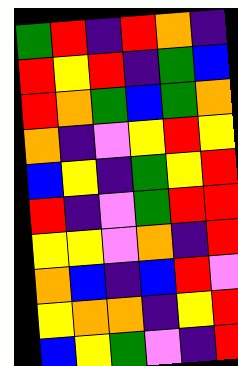[["green", "red", "indigo", "red", "orange", "indigo"], ["red", "yellow", "red", "indigo", "green", "blue"], ["red", "orange", "green", "blue", "green", "orange"], ["orange", "indigo", "violet", "yellow", "red", "yellow"], ["blue", "yellow", "indigo", "green", "yellow", "red"], ["red", "indigo", "violet", "green", "red", "red"], ["yellow", "yellow", "violet", "orange", "indigo", "red"], ["orange", "blue", "indigo", "blue", "red", "violet"], ["yellow", "orange", "orange", "indigo", "yellow", "red"], ["blue", "yellow", "green", "violet", "indigo", "red"]]